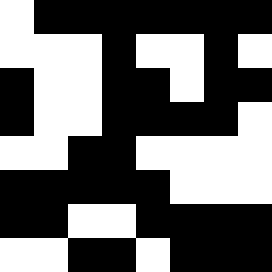[["white", "black", "black", "black", "black", "black", "black", "black"], ["white", "white", "white", "black", "white", "white", "black", "white"], ["black", "white", "white", "black", "black", "white", "black", "black"], ["black", "white", "white", "black", "black", "black", "black", "white"], ["white", "white", "black", "black", "white", "white", "white", "white"], ["black", "black", "black", "black", "black", "white", "white", "white"], ["black", "black", "white", "white", "black", "black", "black", "black"], ["white", "white", "black", "black", "white", "black", "black", "black"]]